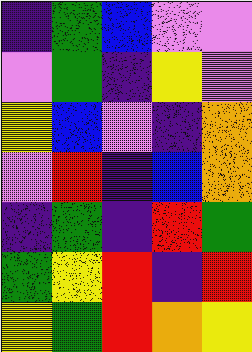[["indigo", "green", "blue", "violet", "violet"], ["violet", "green", "indigo", "yellow", "violet"], ["yellow", "blue", "violet", "indigo", "orange"], ["violet", "red", "indigo", "blue", "orange"], ["indigo", "green", "indigo", "red", "green"], ["green", "yellow", "red", "indigo", "red"], ["yellow", "green", "red", "orange", "yellow"]]